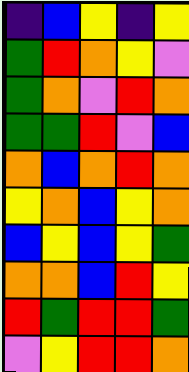[["indigo", "blue", "yellow", "indigo", "yellow"], ["green", "red", "orange", "yellow", "violet"], ["green", "orange", "violet", "red", "orange"], ["green", "green", "red", "violet", "blue"], ["orange", "blue", "orange", "red", "orange"], ["yellow", "orange", "blue", "yellow", "orange"], ["blue", "yellow", "blue", "yellow", "green"], ["orange", "orange", "blue", "red", "yellow"], ["red", "green", "red", "red", "green"], ["violet", "yellow", "red", "red", "orange"]]